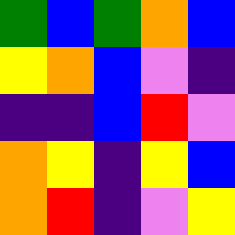[["green", "blue", "green", "orange", "blue"], ["yellow", "orange", "blue", "violet", "indigo"], ["indigo", "indigo", "blue", "red", "violet"], ["orange", "yellow", "indigo", "yellow", "blue"], ["orange", "red", "indigo", "violet", "yellow"]]